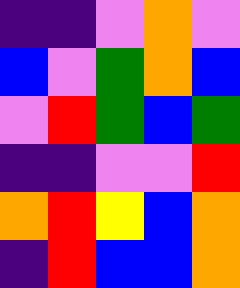[["indigo", "indigo", "violet", "orange", "violet"], ["blue", "violet", "green", "orange", "blue"], ["violet", "red", "green", "blue", "green"], ["indigo", "indigo", "violet", "violet", "red"], ["orange", "red", "yellow", "blue", "orange"], ["indigo", "red", "blue", "blue", "orange"]]